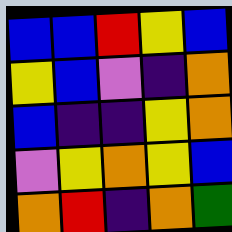[["blue", "blue", "red", "yellow", "blue"], ["yellow", "blue", "violet", "indigo", "orange"], ["blue", "indigo", "indigo", "yellow", "orange"], ["violet", "yellow", "orange", "yellow", "blue"], ["orange", "red", "indigo", "orange", "green"]]